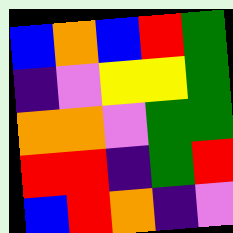[["blue", "orange", "blue", "red", "green"], ["indigo", "violet", "yellow", "yellow", "green"], ["orange", "orange", "violet", "green", "green"], ["red", "red", "indigo", "green", "red"], ["blue", "red", "orange", "indigo", "violet"]]